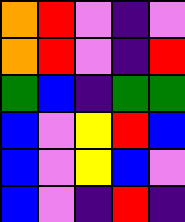[["orange", "red", "violet", "indigo", "violet"], ["orange", "red", "violet", "indigo", "red"], ["green", "blue", "indigo", "green", "green"], ["blue", "violet", "yellow", "red", "blue"], ["blue", "violet", "yellow", "blue", "violet"], ["blue", "violet", "indigo", "red", "indigo"]]